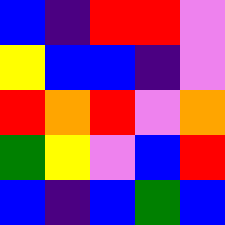[["blue", "indigo", "red", "red", "violet"], ["yellow", "blue", "blue", "indigo", "violet"], ["red", "orange", "red", "violet", "orange"], ["green", "yellow", "violet", "blue", "red"], ["blue", "indigo", "blue", "green", "blue"]]